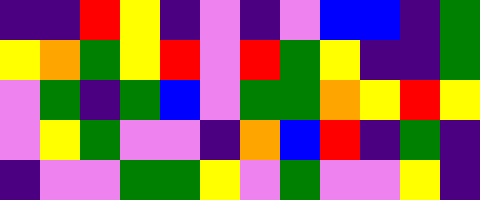[["indigo", "indigo", "red", "yellow", "indigo", "violet", "indigo", "violet", "blue", "blue", "indigo", "green"], ["yellow", "orange", "green", "yellow", "red", "violet", "red", "green", "yellow", "indigo", "indigo", "green"], ["violet", "green", "indigo", "green", "blue", "violet", "green", "green", "orange", "yellow", "red", "yellow"], ["violet", "yellow", "green", "violet", "violet", "indigo", "orange", "blue", "red", "indigo", "green", "indigo"], ["indigo", "violet", "violet", "green", "green", "yellow", "violet", "green", "violet", "violet", "yellow", "indigo"]]